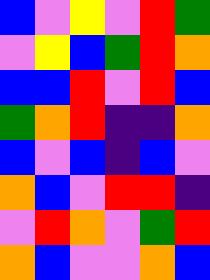[["blue", "violet", "yellow", "violet", "red", "green"], ["violet", "yellow", "blue", "green", "red", "orange"], ["blue", "blue", "red", "violet", "red", "blue"], ["green", "orange", "red", "indigo", "indigo", "orange"], ["blue", "violet", "blue", "indigo", "blue", "violet"], ["orange", "blue", "violet", "red", "red", "indigo"], ["violet", "red", "orange", "violet", "green", "red"], ["orange", "blue", "violet", "violet", "orange", "blue"]]